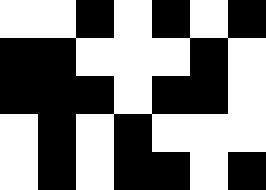[["white", "white", "black", "white", "black", "white", "black"], ["black", "black", "white", "white", "white", "black", "white"], ["black", "black", "black", "white", "black", "black", "white"], ["white", "black", "white", "black", "white", "white", "white"], ["white", "black", "white", "black", "black", "white", "black"]]